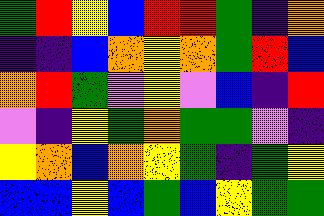[["green", "red", "yellow", "blue", "red", "red", "green", "indigo", "orange"], ["indigo", "indigo", "blue", "orange", "yellow", "orange", "green", "red", "blue"], ["orange", "red", "green", "violet", "yellow", "violet", "blue", "indigo", "red"], ["violet", "indigo", "yellow", "green", "orange", "green", "green", "violet", "indigo"], ["yellow", "orange", "blue", "orange", "yellow", "green", "indigo", "green", "yellow"], ["blue", "blue", "yellow", "blue", "green", "blue", "yellow", "green", "green"]]